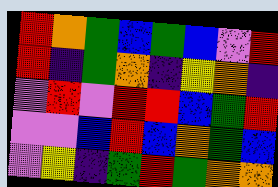[["red", "orange", "green", "blue", "green", "blue", "violet", "red"], ["red", "indigo", "green", "orange", "indigo", "yellow", "orange", "indigo"], ["violet", "red", "violet", "red", "red", "blue", "green", "red"], ["violet", "violet", "blue", "red", "blue", "orange", "green", "blue"], ["violet", "yellow", "indigo", "green", "red", "green", "orange", "orange"]]